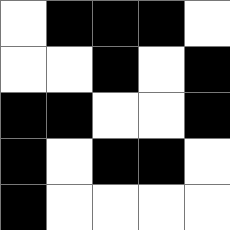[["white", "black", "black", "black", "white"], ["white", "white", "black", "white", "black"], ["black", "black", "white", "white", "black"], ["black", "white", "black", "black", "white"], ["black", "white", "white", "white", "white"]]